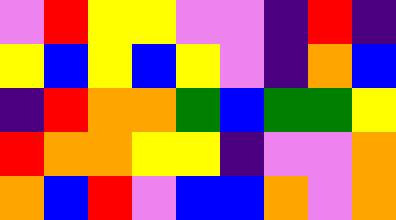[["violet", "red", "yellow", "yellow", "violet", "violet", "indigo", "red", "indigo"], ["yellow", "blue", "yellow", "blue", "yellow", "violet", "indigo", "orange", "blue"], ["indigo", "red", "orange", "orange", "green", "blue", "green", "green", "yellow"], ["red", "orange", "orange", "yellow", "yellow", "indigo", "violet", "violet", "orange"], ["orange", "blue", "red", "violet", "blue", "blue", "orange", "violet", "orange"]]